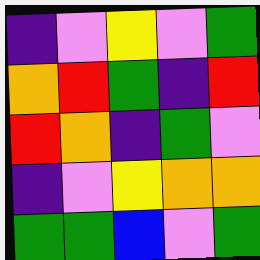[["indigo", "violet", "yellow", "violet", "green"], ["orange", "red", "green", "indigo", "red"], ["red", "orange", "indigo", "green", "violet"], ["indigo", "violet", "yellow", "orange", "orange"], ["green", "green", "blue", "violet", "green"]]